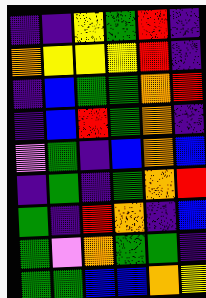[["indigo", "indigo", "yellow", "green", "red", "indigo"], ["orange", "yellow", "yellow", "yellow", "red", "indigo"], ["indigo", "blue", "green", "green", "orange", "red"], ["indigo", "blue", "red", "green", "orange", "indigo"], ["violet", "green", "indigo", "blue", "orange", "blue"], ["indigo", "green", "indigo", "green", "orange", "red"], ["green", "indigo", "red", "orange", "indigo", "blue"], ["green", "violet", "orange", "green", "green", "indigo"], ["green", "green", "blue", "blue", "orange", "yellow"]]